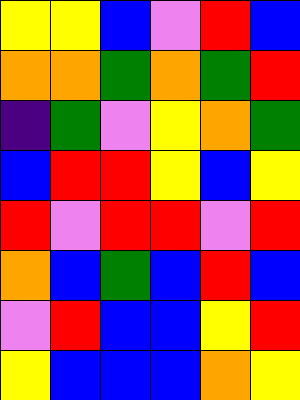[["yellow", "yellow", "blue", "violet", "red", "blue"], ["orange", "orange", "green", "orange", "green", "red"], ["indigo", "green", "violet", "yellow", "orange", "green"], ["blue", "red", "red", "yellow", "blue", "yellow"], ["red", "violet", "red", "red", "violet", "red"], ["orange", "blue", "green", "blue", "red", "blue"], ["violet", "red", "blue", "blue", "yellow", "red"], ["yellow", "blue", "blue", "blue", "orange", "yellow"]]